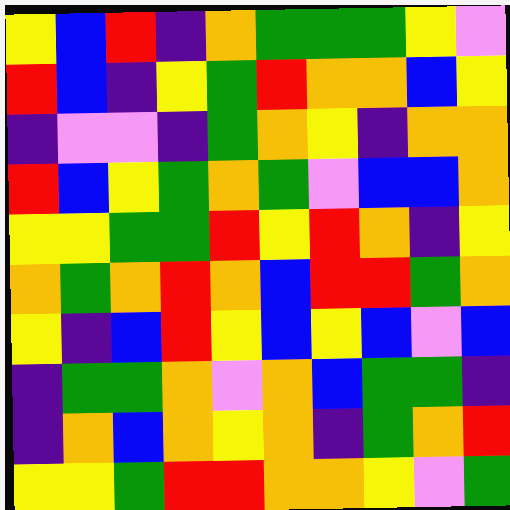[["yellow", "blue", "red", "indigo", "orange", "green", "green", "green", "yellow", "violet"], ["red", "blue", "indigo", "yellow", "green", "red", "orange", "orange", "blue", "yellow"], ["indigo", "violet", "violet", "indigo", "green", "orange", "yellow", "indigo", "orange", "orange"], ["red", "blue", "yellow", "green", "orange", "green", "violet", "blue", "blue", "orange"], ["yellow", "yellow", "green", "green", "red", "yellow", "red", "orange", "indigo", "yellow"], ["orange", "green", "orange", "red", "orange", "blue", "red", "red", "green", "orange"], ["yellow", "indigo", "blue", "red", "yellow", "blue", "yellow", "blue", "violet", "blue"], ["indigo", "green", "green", "orange", "violet", "orange", "blue", "green", "green", "indigo"], ["indigo", "orange", "blue", "orange", "yellow", "orange", "indigo", "green", "orange", "red"], ["yellow", "yellow", "green", "red", "red", "orange", "orange", "yellow", "violet", "green"]]